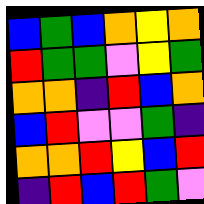[["blue", "green", "blue", "orange", "yellow", "orange"], ["red", "green", "green", "violet", "yellow", "green"], ["orange", "orange", "indigo", "red", "blue", "orange"], ["blue", "red", "violet", "violet", "green", "indigo"], ["orange", "orange", "red", "yellow", "blue", "red"], ["indigo", "red", "blue", "red", "green", "violet"]]